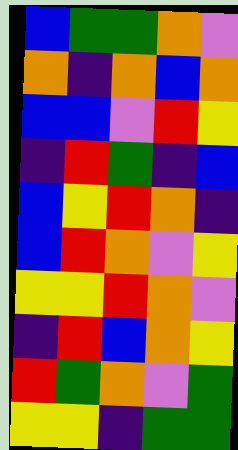[["blue", "green", "green", "orange", "violet"], ["orange", "indigo", "orange", "blue", "orange"], ["blue", "blue", "violet", "red", "yellow"], ["indigo", "red", "green", "indigo", "blue"], ["blue", "yellow", "red", "orange", "indigo"], ["blue", "red", "orange", "violet", "yellow"], ["yellow", "yellow", "red", "orange", "violet"], ["indigo", "red", "blue", "orange", "yellow"], ["red", "green", "orange", "violet", "green"], ["yellow", "yellow", "indigo", "green", "green"]]